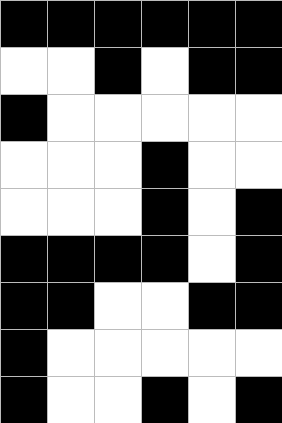[["black", "black", "black", "black", "black", "black"], ["white", "white", "black", "white", "black", "black"], ["black", "white", "white", "white", "white", "white"], ["white", "white", "white", "black", "white", "white"], ["white", "white", "white", "black", "white", "black"], ["black", "black", "black", "black", "white", "black"], ["black", "black", "white", "white", "black", "black"], ["black", "white", "white", "white", "white", "white"], ["black", "white", "white", "black", "white", "black"]]